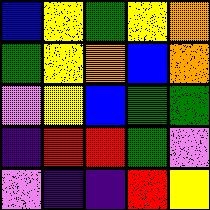[["blue", "yellow", "green", "yellow", "orange"], ["green", "yellow", "orange", "blue", "orange"], ["violet", "yellow", "blue", "green", "green"], ["indigo", "red", "red", "green", "violet"], ["violet", "indigo", "indigo", "red", "yellow"]]